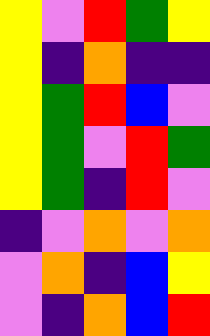[["yellow", "violet", "red", "green", "yellow"], ["yellow", "indigo", "orange", "indigo", "indigo"], ["yellow", "green", "red", "blue", "violet"], ["yellow", "green", "violet", "red", "green"], ["yellow", "green", "indigo", "red", "violet"], ["indigo", "violet", "orange", "violet", "orange"], ["violet", "orange", "indigo", "blue", "yellow"], ["violet", "indigo", "orange", "blue", "red"]]